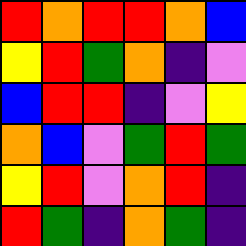[["red", "orange", "red", "red", "orange", "blue"], ["yellow", "red", "green", "orange", "indigo", "violet"], ["blue", "red", "red", "indigo", "violet", "yellow"], ["orange", "blue", "violet", "green", "red", "green"], ["yellow", "red", "violet", "orange", "red", "indigo"], ["red", "green", "indigo", "orange", "green", "indigo"]]